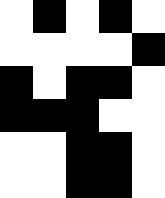[["white", "black", "white", "black", "white"], ["white", "white", "white", "white", "black"], ["black", "white", "black", "black", "white"], ["black", "black", "black", "white", "white"], ["white", "white", "black", "black", "white"], ["white", "white", "black", "black", "white"]]